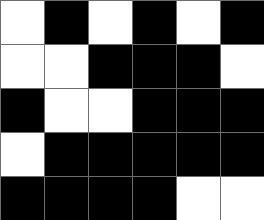[["white", "black", "white", "black", "white", "black"], ["white", "white", "black", "black", "black", "white"], ["black", "white", "white", "black", "black", "black"], ["white", "black", "black", "black", "black", "black"], ["black", "black", "black", "black", "white", "white"]]